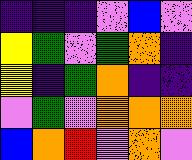[["indigo", "indigo", "indigo", "violet", "blue", "violet"], ["yellow", "green", "violet", "green", "orange", "indigo"], ["yellow", "indigo", "green", "orange", "indigo", "indigo"], ["violet", "green", "violet", "orange", "orange", "orange"], ["blue", "orange", "red", "violet", "orange", "violet"]]